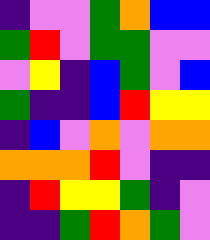[["indigo", "violet", "violet", "green", "orange", "blue", "blue"], ["green", "red", "violet", "green", "green", "violet", "violet"], ["violet", "yellow", "indigo", "blue", "green", "violet", "blue"], ["green", "indigo", "indigo", "blue", "red", "yellow", "yellow"], ["indigo", "blue", "violet", "orange", "violet", "orange", "orange"], ["orange", "orange", "orange", "red", "violet", "indigo", "indigo"], ["indigo", "red", "yellow", "yellow", "green", "indigo", "violet"], ["indigo", "indigo", "green", "red", "orange", "green", "violet"]]